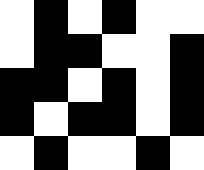[["white", "black", "white", "black", "white", "white"], ["white", "black", "black", "white", "white", "black"], ["black", "black", "white", "black", "white", "black"], ["black", "white", "black", "black", "white", "black"], ["white", "black", "white", "white", "black", "white"]]